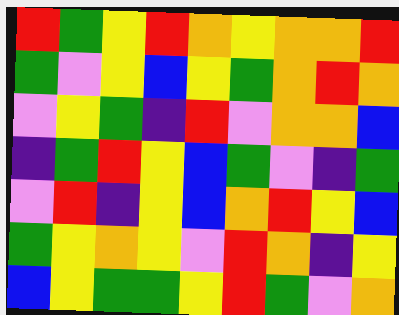[["red", "green", "yellow", "red", "orange", "yellow", "orange", "orange", "red"], ["green", "violet", "yellow", "blue", "yellow", "green", "orange", "red", "orange"], ["violet", "yellow", "green", "indigo", "red", "violet", "orange", "orange", "blue"], ["indigo", "green", "red", "yellow", "blue", "green", "violet", "indigo", "green"], ["violet", "red", "indigo", "yellow", "blue", "orange", "red", "yellow", "blue"], ["green", "yellow", "orange", "yellow", "violet", "red", "orange", "indigo", "yellow"], ["blue", "yellow", "green", "green", "yellow", "red", "green", "violet", "orange"]]